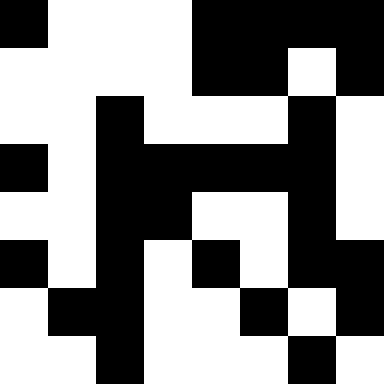[["black", "white", "white", "white", "black", "black", "black", "black"], ["white", "white", "white", "white", "black", "black", "white", "black"], ["white", "white", "black", "white", "white", "white", "black", "white"], ["black", "white", "black", "black", "black", "black", "black", "white"], ["white", "white", "black", "black", "white", "white", "black", "white"], ["black", "white", "black", "white", "black", "white", "black", "black"], ["white", "black", "black", "white", "white", "black", "white", "black"], ["white", "white", "black", "white", "white", "white", "black", "white"]]